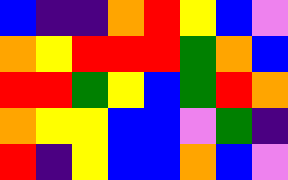[["blue", "indigo", "indigo", "orange", "red", "yellow", "blue", "violet"], ["orange", "yellow", "red", "red", "red", "green", "orange", "blue"], ["red", "red", "green", "yellow", "blue", "green", "red", "orange"], ["orange", "yellow", "yellow", "blue", "blue", "violet", "green", "indigo"], ["red", "indigo", "yellow", "blue", "blue", "orange", "blue", "violet"]]